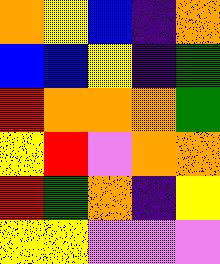[["orange", "yellow", "blue", "indigo", "orange"], ["blue", "blue", "yellow", "indigo", "green"], ["red", "orange", "orange", "orange", "green"], ["yellow", "red", "violet", "orange", "orange"], ["red", "green", "orange", "indigo", "yellow"], ["yellow", "yellow", "violet", "violet", "violet"]]